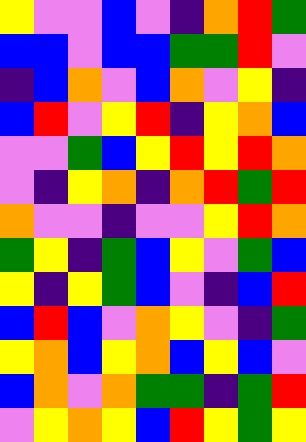[["yellow", "violet", "violet", "blue", "violet", "indigo", "orange", "red", "green"], ["blue", "blue", "violet", "blue", "blue", "green", "green", "red", "violet"], ["indigo", "blue", "orange", "violet", "blue", "orange", "violet", "yellow", "indigo"], ["blue", "red", "violet", "yellow", "red", "indigo", "yellow", "orange", "blue"], ["violet", "violet", "green", "blue", "yellow", "red", "yellow", "red", "orange"], ["violet", "indigo", "yellow", "orange", "indigo", "orange", "red", "green", "red"], ["orange", "violet", "violet", "indigo", "violet", "violet", "yellow", "red", "orange"], ["green", "yellow", "indigo", "green", "blue", "yellow", "violet", "green", "blue"], ["yellow", "indigo", "yellow", "green", "blue", "violet", "indigo", "blue", "red"], ["blue", "red", "blue", "violet", "orange", "yellow", "violet", "indigo", "green"], ["yellow", "orange", "blue", "yellow", "orange", "blue", "yellow", "blue", "violet"], ["blue", "orange", "violet", "orange", "green", "green", "indigo", "green", "red"], ["violet", "yellow", "orange", "yellow", "blue", "red", "yellow", "green", "yellow"]]